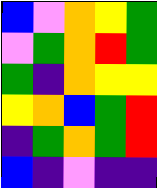[["blue", "violet", "orange", "yellow", "green"], ["violet", "green", "orange", "red", "green"], ["green", "indigo", "orange", "yellow", "yellow"], ["yellow", "orange", "blue", "green", "red"], ["indigo", "green", "orange", "green", "red"], ["blue", "indigo", "violet", "indigo", "indigo"]]